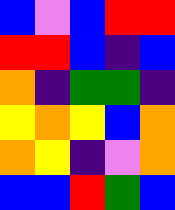[["blue", "violet", "blue", "red", "red"], ["red", "red", "blue", "indigo", "blue"], ["orange", "indigo", "green", "green", "indigo"], ["yellow", "orange", "yellow", "blue", "orange"], ["orange", "yellow", "indigo", "violet", "orange"], ["blue", "blue", "red", "green", "blue"]]